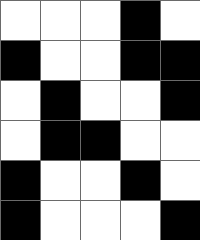[["white", "white", "white", "black", "white"], ["black", "white", "white", "black", "black"], ["white", "black", "white", "white", "black"], ["white", "black", "black", "white", "white"], ["black", "white", "white", "black", "white"], ["black", "white", "white", "white", "black"]]